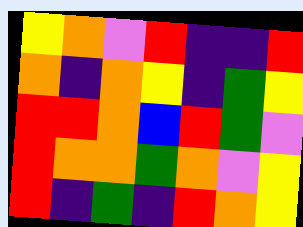[["yellow", "orange", "violet", "red", "indigo", "indigo", "red"], ["orange", "indigo", "orange", "yellow", "indigo", "green", "yellow"], ["red", "red", "orange", "blue", "red", "green", "violet"], ["red", "orange", "orange", "green", "orange", "violet", "yellow"], ["red", "indigo", "green", "indigo", "red", "orange", "yellow"]]